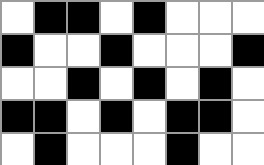[["white", "black", "black", "white", "black", "white", "white", "white"], ["black", "white", "white", "black", "white", "white", "white", "black"], ["white", "white", "black", "white", "black", "white", "black", "white"], ["black", "black", "white", "black", "white", "black", "black", "white"], ["white", "black", "white", "white", "white", "black", "white", "white"]]